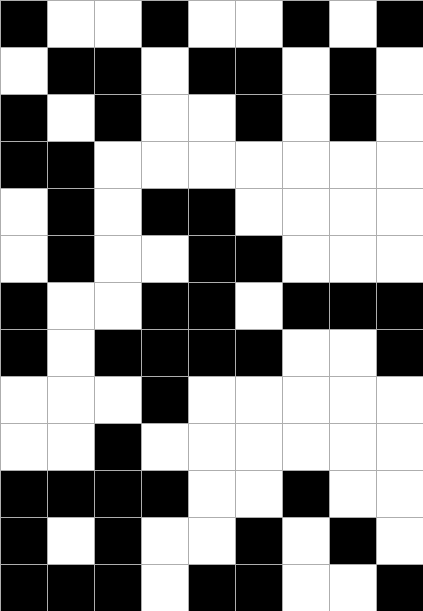[["black", "white", "white", "black", "white", "white", "black", "white", "black"], ["white", "black", "black", "white", "black", "black", "white", "black", "white"], ["black", "white", "black", "white", "white", "black", "white", "black", "white"], ["black", "black", "white", "white", "white", "white", "white", "white", "white"], ["white", "black", "white", "black", "black", "white", "white", "white", "white"], ["white", "black", "white", "white", "black", "black", "white", "white", "white"], ["black", "white", "white", "black", "black", "white", "black", "black", "black"], ["black", "white", "black", "black", "black", "black", "white", "white", "black"], ["white", "white", "white", "black", "white", "white", "white", "white", "white"], ["white", "white", "black", "white", "white", "white", "white", "white", "white"], ["black", "black", "black", "black", "white", "white", "black", "white", "white"], ["black", "white", "black", "white", "white", "black", "white", "black", "white"], ["black", "black", "black", "white", "black", "black", "white", "white", "black"]]